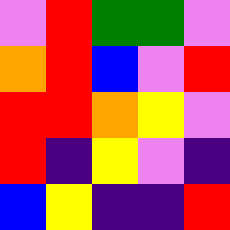[["violet", "red", "green", "green", "violet"], ["orange", "red", "blue", "violet", "red"], ["red", "red", "orange", "yellow", "violet"], ["red", "indigo", "yellow", "violet", "indigo"], ["blue", "yellow", "indigo", "indigo", "red"]]